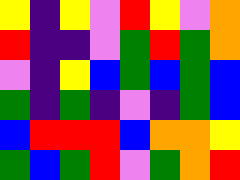[["yellow", "indigo", "yellow", "violet", "red", "yellow", "violet", "orange"], ["red", "indigo", "indigo", "violet", "green", "red", "green", "orange"], ["violet", "indigo", "yellow", "blue", "green", "blue", "green", "blue"], ["green", "indigo", "green", "indigo", "violet", "indigo", "green", "blue"], ["blue", "red", "red", "red", "blue", "orange", "orange", "yellow"], ["green", "blue", "green", "red", "violet", "green", "orange", "red"]]